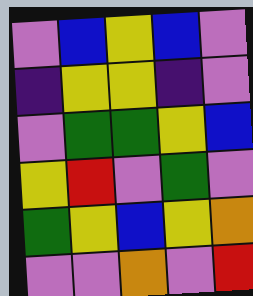[["violet", "blue", "yellow", "blue", "violet"], ["indigo", "yellow", "yellow", "indigo", "violet"], ["violet", "green", "green", "yellow", "blue"], ["yellow", "red", "violet", "green", "violet"], ["green", "yellow", "blue", "yellow", "orange"], ["violet", "violet", "orange", "violet", "red"]]